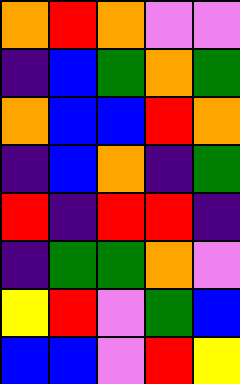[["orange", "red", "orange", "violet", "violet"], ["indigo", "blue", "green", "orange", "green"], ["orange", "blue", "blue", "red", "orange"], ["indigo", "blue", "orange", "indigo", "green"], ["red", "indigo", "red", "red", "indigo"], ["indigo", "green", "green", "orange", "violet"], ["yellow", "red", "violet", "green", "blue"], ["blue", "blue", "violet", "red", "yellow"]]